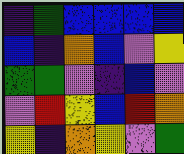[["indigo", "green", "blue", "blue", "blue", "blue"], ["blue", "indigo", "orange", "blue", "violet", "yellow"], ["green", "green", "violet", "indigo", "blue", "violet"], ["violet", "red", "yellow", "blue", "red", "orange"], ["yellow", "indigo", "orange", "yellow", "violet", "green"]]